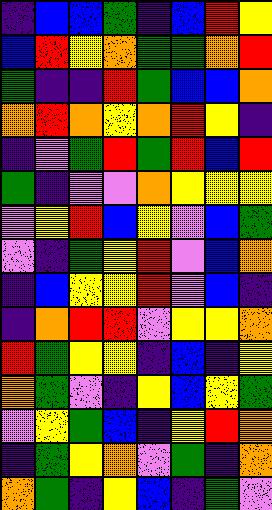[["indigo", "blue", "blue", "green", "indigo", "blue", "red", "yellow"], ["blue", "red", "yellow", "orange", "green", "green", "orange", "red"], ["green", "indigo", "indigo", "red", "green", "blue", "blue", "orange"], ["orange", "red", "orange", "yellow", "orange", "red", "yellow", "indigo"], ["indigo", "violet", "green", "red", "green", "red", "blue", "red"], ["green", "indigo", "violet", "violet", "orange", "yellow", "yellow", "yellow"], ["violet", "yellow", "red", "blue", "yellow", "violet", "blue", "green"], ["violet", "indigo", "green", "yellow", "red", "violet", "blue", "orange"], ["indigo", "blue", "yellow", "yellow", "red", "violet", "blue", "indigo"], ["indigo", "orange", "red", "red", "violet", "yellow", "yellow", "orange"], ["red", "green", "yellow", "yellow", "indigo", "blue", "indigo", "yellow"], ["orange", "green", "violet", "indigo", "yellow", "blue", "yellow", "green"], ["violet", "yellow", "green", "blue", "indigo", "yellow", "red", "orange"], ["indigo", "green", "yellow", "orange", "violet", "green", "indigo", "orange"], ["orange", "green", "indigo", "yellow", "blue", "indigo", "green", "violet"]]